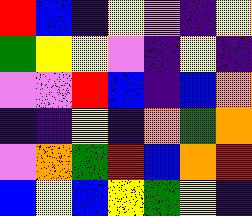[["red", "blue", "indigo", "yellow", "violet", "indigo", "yellow"], ["green", "yellow", "yellow", "violet", "indigo", "yellow", "indigo"], ["violet", "violet", "red", "blue", "indigo", "blue", "orange"], ["indigo", "indigo", "yellow", "indigo", "orange", "green", "orange"], ["violet", "orange", "green", "red", "blue", "orange", "red"], ["blue", "yellow", "blue", "yellow", "green", "yellow", "indigo"]]